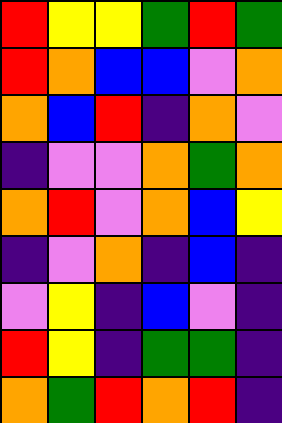[["red", "yellow", "yellow", "green", "red", "green"], ["red", "orange", "blue", "blue", "violet", "orange"], ["orange", "blue", "red", "indigo", "orange", "violet"], ["indigo", "violet", "violet", "orange", "green", "orange"], ["orange", "red", "violet", "orange", "blue", "yellow"], ["indigo", "violet", "orange", "indigo", "blue", "indigo"], ["violet", "yellow", "indigo", "blue", "violet", "indigo"], ["red", "yellow", "indigo", "green", "green", "indigo"], ["orange", "green", "red", "orange", "red", "indigo"]]